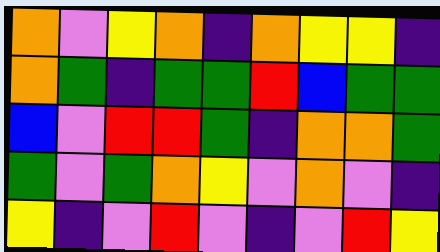[["orange", "violet", "yellow", "orange", "indigo", "orange", "yellow", "yellow", "indigo"], ["orange", "green", "indigo", "green", "green", "red", "blue", "green", "green"], ["blue", "violet", "red", "red", "green", "indigo", "orange", "orange", "green"], ["green", "violet", "green", "orange", "yellow", "violet", "orange", "violet", "indigo"], ["yellow", "indigo", "violet", "red", "violet", "indigo", "violet", "red", "yellow"]]